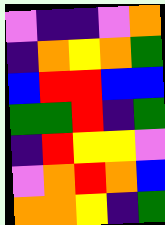[["violet", "indigo", "indigo", "violet", "orange"], ["indigo", "orange", "yellow", "orange", "green"], ["blue", "red", "red", "blue", "blue"], ["green", "green", "red", "indigo", "green"], ["indigo", "red", "yellow", "yellow", "violet"], ["violet", "orange", "red", "orange", "blue"], ["orange", "orange", "yellow", "indigo", "green"]]